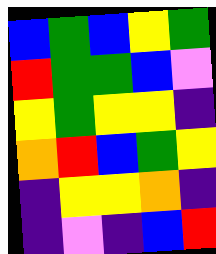[["blue", "green", "blue", "yellow", "green"], ["red", "green", "green", "blue", "violet"], ["yellow", "green", "yellow", "yellow", "indigo"], ["orange", "red", "blue", "green", "yellow"], ["indigo", "yellow", "yellow", "orange", "indigo"], ["indigo", "violet", "indigo", "blue", "red"]]